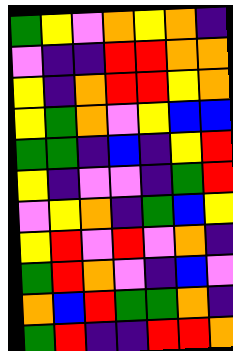[["green", "yellow", "violet", "orange", "yellow", "orange", "indigo"], ["violet", "indigo", "indigo", "red", "red", "orange", "orange"], ["yellow", "indigo", "orange", "red", "red", "yellow", "orange"], ["yellow", "green", "orange", "violet", "yellow", "blue", "blue"], ["green", "green", "indigo", "blue", "indigo", "yellow", "red"], ["yellow", "indigo", "violet", "violet", "indigo", "green", "red"], ["violet", "yellow", "orange", "indigo", "green", "blue", "yellow"], ["yellow", "red", "violet", "red", "violet", "orange", "indigo"], ["green", "red", "orange", "violet", "indigo", "blue", "violet"], ["orange", "blue", "red", "green", "green", "orange", "indigo"], ["green", "red", "indigo", "indigo", "red", "red", "orange"]]